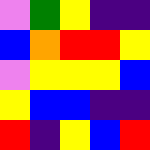[["violet", "green", "yellow", "indigo", "indigo"], ["blue", "orange", "red", "red", "yellow"], ["violet", "yellow", "yellow", "yellow", "blue"], ["yellow", "blue", "blue", "indigo", "indigo"], ["red", "indigo", "yellow", "blue", "red"]]